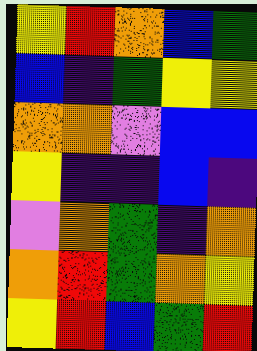[["yellow", "red", "orange", "blue", "green"], ["blue", "indigo", "green", "yellow", "yellow"], ["orange", "orange", "violet", "blue", "blue"], ["yellow", "indigo", "indigo", "blue", "indigo"], ["violet", "orange", "green", "indigo", "orange"], ["orange", "red", "green", "orange", "yellow"], ["yellow", "red", "blue", "green", "red"]]